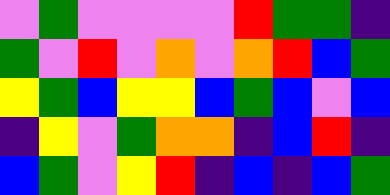[["violet", "green", "violet", "violet", "violet", "violet", "red", "green", "green", "indigo"], ["green", "violet", "red", "violet", "orange", "violet", "orange", "red", "blue", "green"], ["yellow", "green", "blue", "yellow", "yellow", "blue", "green", "blue", "violet", "blue"], ["indigo", "yellow", "violet", "green", "orange", "orange", "indigo", "blue", "red", "indigo"], ["blue", "green", "violet", "yellow", "red", "indigo", "blue", "indigo", "blue", "green"]]